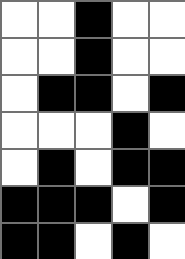[["white", "white", "black", "white", "white"], ["white", "white", "black", "white", "white"], ["white", "black", "black", "white", "black"], ["white", "white", "white", "black", "white"], ["white", "black", "white", "black", "black"], ["black", "black", "black", "white", "black"], ["black", "black", "white", "black", "white"]]